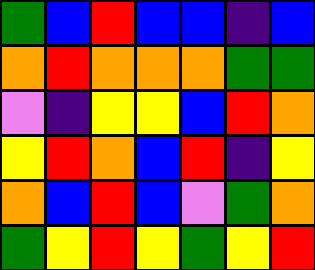[["green", "blue", "red", "blue", "blue", "indigo", "blue"], ["orange", "red", "orange", "orange", "orange", "green", "green"], ["violet", "indigo", "yellow", "yellow", "blue", "red", "orange"], ["yellow", "red", "orange", "blue", "red", "indigo", "yellow"], ["orange", "blue", "red", "blue", "violet", "green", "orange"], ["green", "yellow", "red", "yellow", "green", "yellow", "red"]]